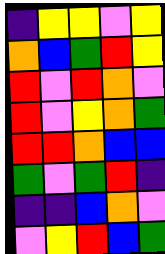[["indigo", "yellow", "yellow", "violet", "yellow"], ["orange", "blue", "green", "red", "yellow"], ["red", "violet", "red", "orange", "violet"], ["red", "violet", "yellow", "orange", "green"], ["red", "red", "orange", "blue", "blue"], ["green", "violet", "green", "red", "indigo"], ["indigo", "indigo", "blue", "orange", "violet"], ["violet", "yellow", "red", "blue", "green"]]